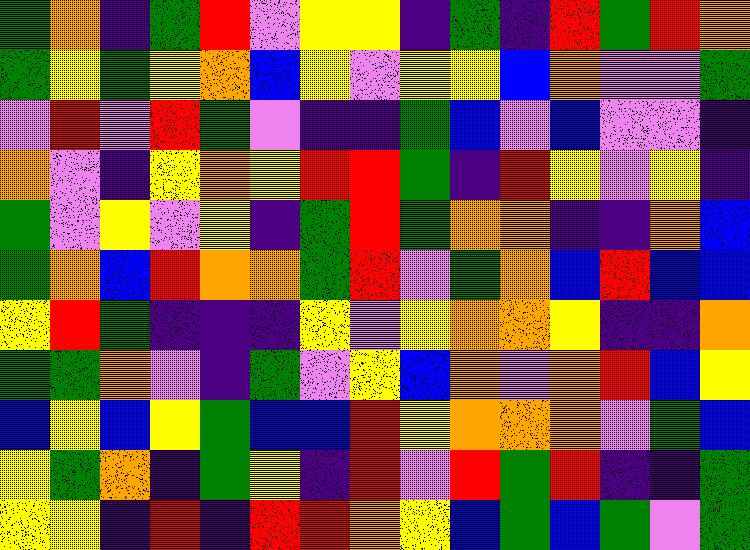[["green", "orange", "indigo", "green", "red", "violet", "yellow", "yellow", "indigo", "green", "indigo", "red", "green", "red", "orange"], ["green", "yellow", "green", "yellow", "orange", "blue", "yellow", "violet", "yellow", "yellow", "blue", "orange", "violet", "violet", "green"], ["violet", "red", "violet", "red", "green", "violet", "indigo", "indigo", "green", "blue", "violet", "blue", "violet", "violet", "indigo"], ["orange", "violet", "indigo", "yellow", "orange", "yellow", "red", "red", "green", "indigo", "red", "yellow", "violet", "yellow", "indigo"], ["green", "violet", "yellow", "violet", "yellow", "indigo", "green", "red", "green", "orange", "orange", "indigo", "indigo", "orange", "blue"], ["green", "orange", "blue", "red", "orange", "orange", "green", "red", "violet", "green", "orange", "blue", "red", "blue", "blue"], ["yellow", "red", "green", "indigo", "indigo", "indigo", "yellow", "violet", "yellow", "orange", "orange", "yellow", "indigo", "indigo", "orange"], ["green", "green", "orange", "violet", "indigo", "green", "violet", "yellow", "blue", "orange", "violet", "orange", "red", "blue", "yellow"], ["blue", "yellow", "blue", "yellow", "green", "blue", "blue", "red", "yellow", "orange", "orange", "orange", "violet", "green", "blue"], ["yellow", "green", "orange", "indigo", "green", "yellow", "indigo", "red", "violet", "red", "green", "red", "indigo", "indigo", "green"], ["yellow", "yellow", "indigo", "red", "indigo", "red", "red", "orange", "yellow", "blue", "green", "blue", "green", "violet", "green"]]